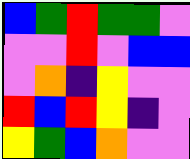[["blue", "green", "red", "green", "green", "violet"], ["violet", "violet", "red", "violet", "blue", "blue"], ["violet", "orange", "indigo", "yellow", "violet", "violet"], ["red", "blue", "red", "yellow", "indigo", "violet"], ["yellow", "green", "blue", "orange", "violet", "violet"]]